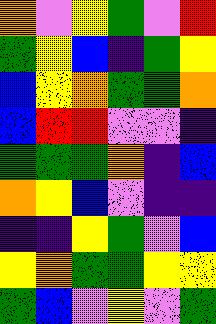[["orange", "violet", "yellow", "green", "violet", "red"], ["green", "yellow", "blue", "indigo", "green", "yellow"], ["blue", "yellow", "orange", "green", "green", "orange"], ["blue", "red", "red", "violet", "violet", "indigo"], ["green", "green", "green", "orange", "indigo", "blue"], ["orange", "yellow", "blue", "violet", "indigo", "indigo"], ["indigo", "indigo", "yellow", "green", "violet", "blue"], ["yellow", "orange", "green", "green", "yellow", "yellow"], ["green", "blue", "violet", "yellow", "violet", "green"]]